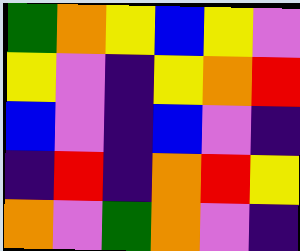[["green", "orange", "yellow", "blue", "yellow", "violet"], ["yellow", "violet", "indigo", "yellow", "orange", "red"], ["blue", "violet", "indigo", "blue", "violet", "indigo"], ["indigo", "red", "indigo", "orange", "red", "yellow"], ["orange", "violet", "green", "orange", "violet", "indigo"]]